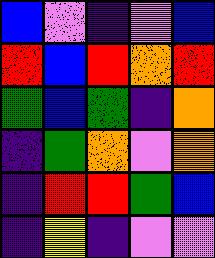[["blue", "violet", "indigo", "violet", "blue"], ["red", "blue", "red", "orange", "red"], ["green", "blue", "green", "indigo", "orange"], ["indigo", "green", "orange", "violet", "orange"], ["indigo", "red", "red", "green", "blue"], ["indigo", "yellow", "indigo", "violet", "violet"]]